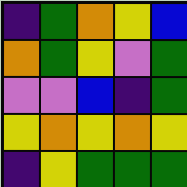[["indigo", "green", "orange", "yellow", "blue"], ["orange", "green", "yellow", "violet", "green"], ["violet", "violet", "blue", "indigo", "green"], ["yellow", "orange", "yellow", "orange", "yellow"], ["indigo", "yellow", "green", "green", "green"]]